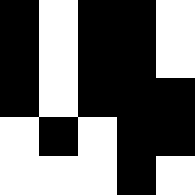[["black", "white", "black", "black", "white"], ["black", "white", "black", "black", "white"], ["black", "white", "black", "black", "black"], ["white", "black", "white", "black", "black"], ["white", "white", "white", "black", "white"]]